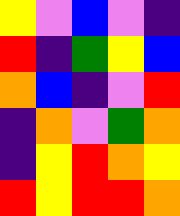[["yellow", "violet", "blue", "violet", "indigo"], ["red", "indigo", "green", "yellow", "blue"], ["orange", "blue", "indigo", "violet", "red"], ["indigo", "orange", "violet", "green", "orange"], ["indigo", "yellow", "red", "orange", "yellow"], ["red", "yellow", "red", "red", "orange"]]